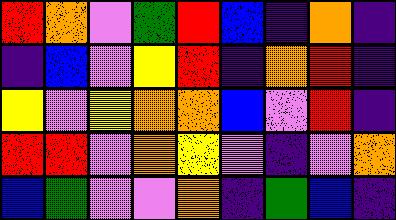[["red", "orange", "violet", "green", "red", "blue", "indigo", "orange", "indigo"], ["indigo", "blue", "violet", "yellow", "red", "indigo", "orange", "red", "indigo"], ["yellow", "violet", "yellow", "orange", "orange", "blue", "violet", "red", "indigo"], ["red", "red", "violet", "orange", "yellow", "violet", "indigo", "violet", "orange"], ["blue", "green", "violet", "violet", "orange", "indigo", "green", "blue", "indigo"]]